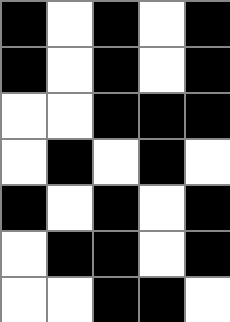[["black", "white", "black", "white", "black"], ["black", "white", "black", "white", "black"], ["white", "white", "black", "black", "black"], ["white", "black", "white", "black", "white"], ["black", "white", "black", "white", "black"], ["white", "black", "black", "white", "black"], ["white", "white", "black", "black", "white"]]